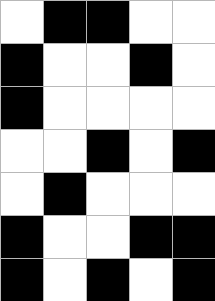[["white", "black", "black", "white", "white"], ["black", "white", "white", "black", "white"], ["black", "white", "white", "white", "white"], ["white", "white", "black", "white", "black"], ["white", "black", "white", "white", "white"], ["black", "white", "white", "black", "black"], ["black", "white", "black", "white", "black"]]